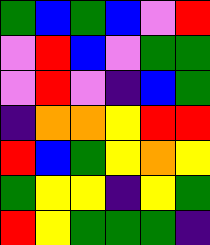[["green", "blue", "green", "blue", "violet", "red"], ["violet", "red", "blue", "violet", "green", "green"], ["violet", "red", "violet", "indigo", "blue", "green"], ["indigo", "orange", "orange", "yellow", "red", "red"], ["red", "blue", "green", "yellow", "orange", "yellow"], ["green", "yellow", "yellow", "indigo", "yellow", "green"], ["red", "yellow", "green", "green", "green", "indigo"]]